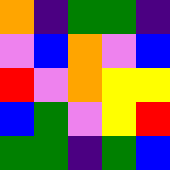[["orange", "indigo", "green", "green", "indigo"], ["violet", "blue", "orange", "violet", "blue"], ["red", "violet", "orange", "yellow", "yellow"], ["blue", "green", "violet", "yellow", "red"], ["green", "green", "indigo", "green", "blue"]]